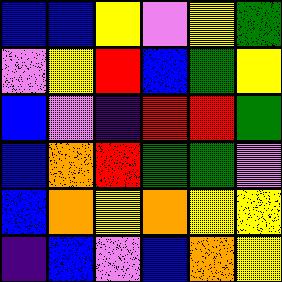[["blue", "blue", "yellow", "violet", "yellow", "green"], ["violet", "yellow", "red", "blue", "green", "yellow"], ["blue", "violet", "indigo", "red", "red", "green"], ["blue", "orange", "red", "green", "green", "violet"], ["blue", "orange", "yellow", "orange", "yellow", "yellow"], ["indigo", "blue", "violet", "blue", "orange", "yellow"]]